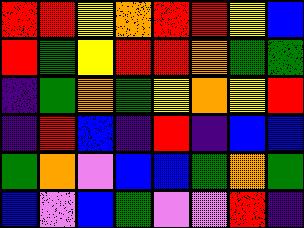[["red", "red", "yellow", "orange", "red", "red", "yellow", "blue"], ["red", "green", "yellow", "red", "red", "orange", "green", "green"], ["indigo", "green", "orange", "green", "yellow", "orange", "yellow", "red"], ["indigo", "red", "blue", "indigo", "red", "indigo", "blue", "blue"], ["green", "orange", "violet", "blue", "blue", "green", "orange", "green"], ["blue", "violet", "blue", "green", "violet", "violet", "red", "indigo"]]